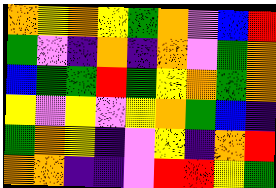[["orange", "yellow", "orange", "yellow", "green", "orange", "violet", "blue", "red"], ["green", "violet", "indigo", "orange", "indigo", "orange", "violet", "green", "orange"], ["blue", "green", "green", "red", "green", "yellow", "orange", "green", "orange"], ["yellow", "violet", "yellow", "violet", "yellow", "orange", "green", "blue", "indigo"], ["green", "orange", "yellow", "indigo", "violet", "yellow", "indigo", "orange", "red"], ["orange", "orange", "indigo", "indigo", "violet", "red", "red", "yellow", "green"]]